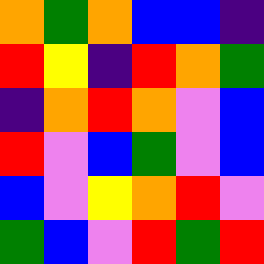[["orange", "green", "orange", "blue", "blue", "indigo"], ["red", "yellow", "indigo", "red", "orange", "green"], ["indigo", "orange", "red", "orange", "violet", "blue"], ["red", "violet", "blue", "green", "violet", "blue"], ["blue", "violet", "yellow", "orange", "red", "violet"], ["green", "blue", "violet", "red", "green", "red"]]